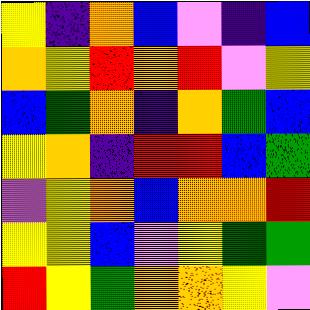[["yellow", "indigo", "orange", "blue", "violet", "indigo", "blue"], ["orange", "yellow", "red", "orange", "red", "violet", "yellow"], ["blue", "green", "orange", "indigo", "orange", "green", "blue"], ["yellow", "orange", "indigo", "red", "red", "blue", "green"], ["violet", "yellow", "orange", "blue", "orange", "orange", "red"], ["yellow", "yellow", "blue", "violet", "yellow", "green", "green"], ["red", "yellow", "green", "orange", "orange", "yellow", "violet"]]